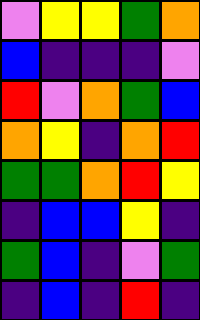[["violet", "yellow", "yellow", "green", "orange"], ["blue", "indigo", "indigo", "indigo", "violet"], ["red", "violet", "orange", "green", "blue"], ["orange", "yellow", "indigo", "orange", "red"], ["green", "green", "orange", "red", "yellow"], ["indigo", "blue", "blue", "yellow", "indigo"], ["green", "blue", "indigo", "violet", "green"], ["indigo", "blue", "indigo", "red", "indigo"]]